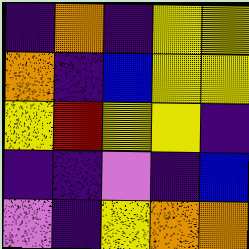[["indigo", "orange", "indigo", "yellow", "yellow"], ["orange", "indigo", "blue", "yellow", "yellow"], ["yellow", "red", "yellow", "yellow", "indigo"], ["indigo", "indigo", "violet", "indigo", "blue"], ["violet", "indigo", "yellow", "orange", "orange"]]